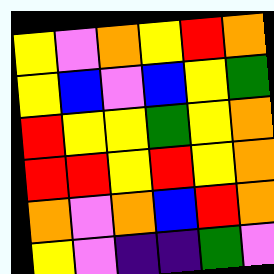[["yellow", "violet", "orange", "yellow", "red", "orange"], ["yellow", "blue", "violet", "blue", "yellow", "green"], ["red", "yellow", "yellow", "green", "yellow", "orange"], ["red", "red", "yellow", "red", "yellow", "orange"], ["orange", "violet", "orange", "blue", "red", "orange"], ["yellow", "violet", "indigo", "indigo", "green", "violet"]]